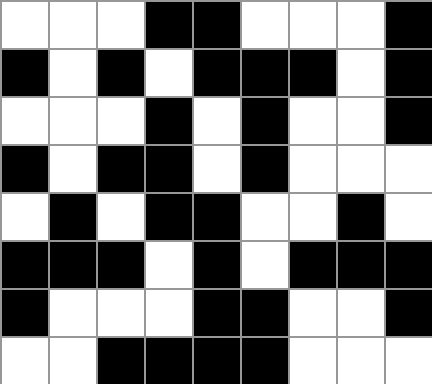[["white", "white", "white", "black", "black", "white", "white", "white", "black"], ["black", "white", "black", "white", "black", "black", "black", "white", "black"], ["white", "white", "white", "black", "white", "black", "white", "white", "black"], ["black", "white", "black", "black", "white", "black", "white", "white", "white"], ["white", "black", "white", "black", "black", "white", "white", "black", "white"], ["black", "black", "black", "white", "black", "white", "black", "black", "black"], ["black", "white", "white", "white", "black", "black", "white", "white", "black"], ["white", "white", "black", "black", "black", "black", "white", "white", "white"]]